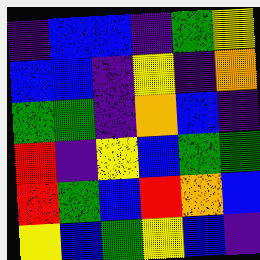[["indigo", "blue", "blue", "indigo", "green", "yellow"], ["blue", "blue", "indigo", "yellow", "indigo", "orange"], ["green", "green", "indigo", "orange", "blue", "indigo"], ["red", "indigo", "yellow", "blue", "green", "green"], ["red", "green", "blue", "red", "orange", "blue"], ["yellow", "blue", "green", "yellow", "blue", "indigo"]]